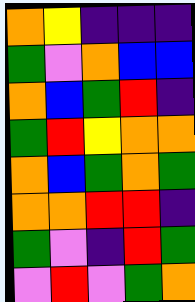[["orange", "yellow", "indigo", "indigo", "indigo"], ["green", "violet", "orange", "blue", "blue"], ["orange", "blue", "green", "red", "indigo"], ["green", "red", "yellow", "orange", "orange"], ["orange", "blue", "green", "orange", "green"], ["orange", "orange", "red", "red", "indigo"], ["green", "violet", "indigo", "red", "green"], ["violet", "red", "violet", "green", "orange"]]